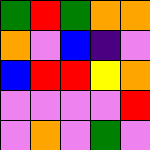[["green", "red", "green", "orange", "orange"], ["orange", "violet", "blue", "indigo", "violet"], ["blue", "red", "red", "yellow", "orange"], ["violet", "violet", "violet", "violet", "red"], ["violet", "orange", "violet", "green", "violet"]]